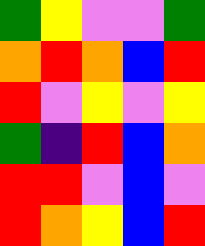[["green", "yellow", "violet", "violet", "green"], ["orange", "red", "orange", "blue", "red"], ["red", "violet", "yellow", "violet", "yellow"], ["green", "indigo", "red", "blue", "orange"], ["red", "red", "violet", "blue", "violet"], ["red", "orange", "yellow", "blue", "red"]]